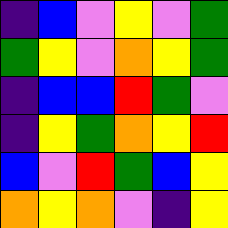[["indigo", "blue", "violet", "yellow", "violet", "green"], ["green", "yellow", "violet", "orange", "yellow", "green"], ["indigo", "blue", "blue", "red", "green", "violet"], ["indigo", "yellow", "green", "orange", "yellow", "red"], ["blue", "violet", "red", "green", "blue", "yellow"], ["orange", "yellow", "orange", "violet", "indigo", "yellow"]]